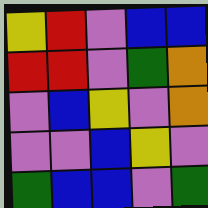[["yellow", "red", "violet", "blue", "blue"], ["red", "red", "violet", "green", "orange"], ["violet", "blue", "yellow", "violet", "orange"], ["violet", "violet", "blue", "yellow", "violet"], ["green", "blue", "blue", "violet", "green"]]